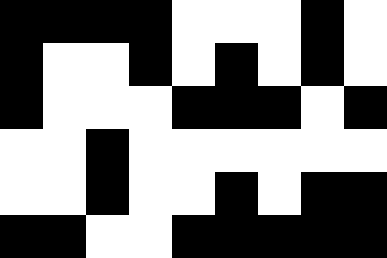[["black", "black", "black", "black", "white", "white", "white", "black", "white"], ["black", "white", "white", "black", "white", "black", "white", "black", "white"], ["black", "white", "white", "white", "black", "black", "black", "white", "black"], ["white", "white", "black", "white", "white", "white", "white", "white", "white"], ["white", "white", "black", "white", "white", "black", "white", "black", "black"], ["black", "black", "white", "white", "black", "black", "black", "black", "black"]]